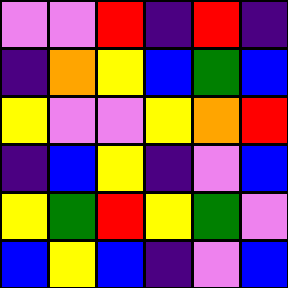[["violet", "violet", "red", "indigo", "red", "indigo"], ["indigo", "orange", "yellow", "blue", "green", "blue"], ["yellow", "violet", "violet", "yellow", "orange", "red"], ["indigo", "blue", "yellow", "indigo", "violet", "blue"], ["yellow", "green", "red", "yellow", "green", "violet"], ["blue", "yellow", "blue", "indigo", "violet", "blue"]]